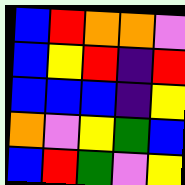[["blue", "red", "orange", "orange", "violet"], ["blue", "yellow", "red", "indigo", "red"], ["blue", "blue", "blue", "indigo", "yellow"], ["orange", "violet", "yellow", "green", "blue"], ["blue", "red", "green", "violet", "yellow"]]